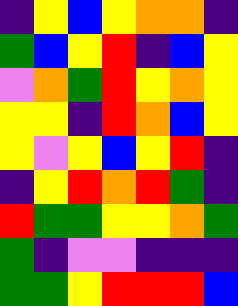[["indigo", "yellow", "blue", "yellow", "orange", "orange", "indigo"], ["green", "blue", "yellow", "red", "indigo", "blue", "yellow"], ["violet", "orange", "green", "red", "yellow", "orange", "yellow"], ["yellow", "yellow", "indigo", "red", "orange", "blue", "yellow"], ["yellow", "violet", "yellow", "blue", "yellow", "red", "indigo"], ["indigo", "yellow", "red", "orange", "red", "green", "indigo"], ["red", "green", "green", "yellow", "yellow", "orange", "green"], ["green", "indigo", "violet", "violet", "indigo", "indigo", "indigo"], ["green", "green", "yellow", "red", "red", "red", "blue"]]